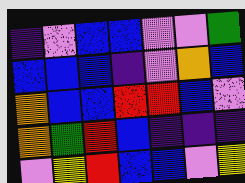[["indigo", "violet", "blue", "blue", "violet", "violet", "green"], ["blue", "blue", "blue", "indigo", "violet", "orange", "blue"], ["orange", "blue", "blue", "red", "red", "blue", "violet"], ["orange", "green", "red", "blue", "indigo", "indigo", "indigo"], ["violet", "yellow", "red", "blue", "blue", "violet", "yellow"]]